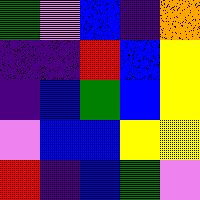[["green", "violet", "blue", "indigo", "orange"], ["indigo", "indigo", "red", "blue", "yellow"], ["indigo", "blue", "green", "blue", "yellow"], ["violet", "blue", "blue", "yellow", "yellow"], ["red", "indigo", "blue", "green", "violet"]]